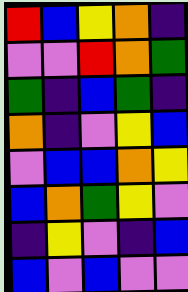[["red", "blue", "yellow", "orange", "indigo"], ["violet", "violet", "red", "orange", "green"], ["green", "indigo", "blue", "green", "indigo"], ["orange", "indigo", "violet", "yellow", "blue"], ["violet", "blue", "blue", "orange", "yellow"], ["blue", "orange", "green", "yellow", "violet"], ["indigo", "yellow", "violet", "indigo", "blue"], ["blue", "violet", "blue", "violet", "violet"]]